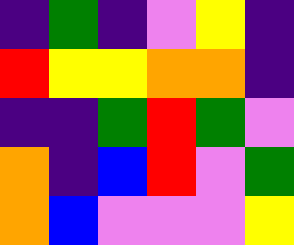[["indigo", "green", "indigo", "violet", "yellow", "indigo"], ["red", "yellow", "yellow", "orange", "orange", "indigo"], ["indigo", "indigo", "green", "red", "green", "violet"], ["orange", "indigo", "blue", "red", "violet", "green"], ["orange", "blue", "violet", "violet", "violet", "yellow"]]